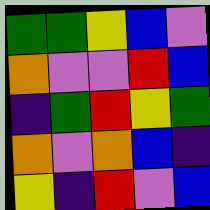[["green", "green", "yellow", "blue", "violet"], ["orange", "violet", "violet", "red", "blue"], ["indigo", "green", "red", "yellow", "green"], ["orange", "violet", "orange", "blue", "indigo"], ["yellow", "indigo", "red", "violet", "blue"]]